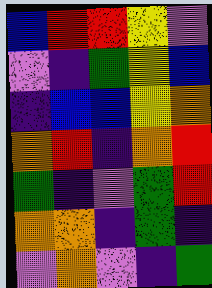[["blue", "red", "red", "yellow", "violet"], ["violet", "indigo", "green", "yellow", "blue"], ["indigo", "blue", "blue", "yellow", "orange"], ["orange", "red", "indigo", "orange", "red"], ["green", "indigo", "violet", "green", "red"], ["orange", "orange", "indigo", "green", "indigo"], ["violet", "orange", "violet", "indigo", "green"]]